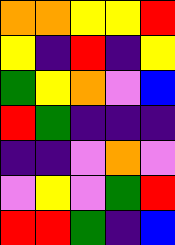[["orange", "orange", "yellow", "yellow", "red"], ["yellow", "indigo", "red", "indigo", "yellow"], ["green", "yellow", "orange", "violet", "blue"], ["red", "green", "indigo", "indigo", "indigo"], ["indigo", "indigo", "violet", "orange", "violet"], ["violet", "yellow", "violet", "green", "red"], ["red", "red", "green", "indigo", "blue"]]